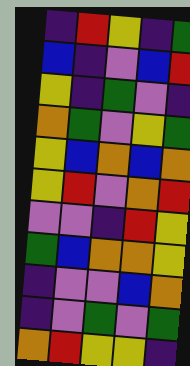[["indigo", "red", "yellow", "indigo", "green"], ["blue", "indigo", "violet", "blue", "red"], ["yellow", "indigo", "green", "violet", "indigo"], ["orange", "green", "violet", "yellow", "green"], ["yellow", "blue", "orange", "blue", "orange"], ["yellow", "red", "violet", "orange", "red"], ["violet", "violet", "indigo", "red", "yellow"], ["green", "blue", "orange", "orange", "yellow"], ["indigo", "violet", "violet", "blue", "orange"], ["indigo", "violet", "green", "violet", "green"], ["orange", "red", "yellow", "yellow", "indigo"]]